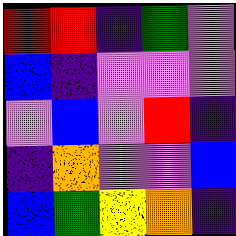[["red", "red", "indigo", "green", "violet"], ["blue", "indigo", "violet", "violet", "violet"], ["violet", "blue", "violet", "red", "indigo"], ["indigo", "orange", "violet", "violet", "blue"], ["blue", "green", "yellow", "orange", "indigo"]]